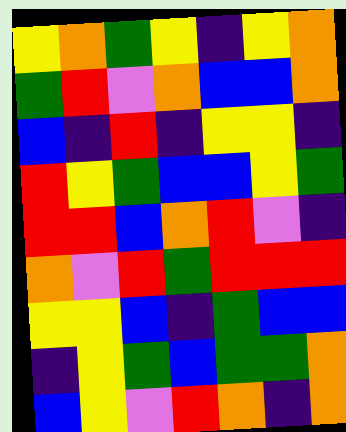[["yellow", "orange", "green", "yellow", "indigo", "yellow", "orange"], ["green", "red", "violet", "orange", "blue", "blue", "orange"], ["blue", "indigo", "red", "indigo", "yellow", "yellow", "indigo"], ["red", "yellow", "green", "blue", "blue", "yellow", "green"], ["red", "red", "blue", "orange", "red", "violet", "indigo"], ["orange", "violet", "red", "green", "red", "red", "red"], ["yellow", "yellow", "blue", "indigo", "green", "blue", "blue"], ["indigo", "yellow", "green", "blue", "green", "green", "orange"], ["blue", "yellow", "violet", "red", "orange", "indigo", "orange"]]